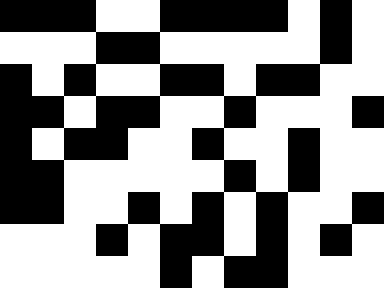[["black", "black", "black", "white", "white", "black", "black", "black", "black", "white", "black", "white"], ["white", "white", "white", "black", "black", "white", "white", "white", "white", "white", "black", "white"], ["black", "white", "black", "white", "white", "black", "black", "white", "black", "black", "white", "white"], ["black", "black", "white", "black", "black", "white", "white", "black", "white", "white", "white", "black"], ["black", "white", "black", "black", "white", "white", "black", "white", "white", "black", "white", "white"], ["black", "black", "white", "white", "white", "white", "white", "black", "white", "black", "white", "white"], ["black", "black", "white", "white", "black", "white", "black", "white", "black", "white", "white", "black"], ["white", "white", "white", "black", "white", "black", "black", "white", "black", "white", "black", "white"], ["white", "white", "white", "white", "white", "black", "white", "black", "black", "white", "white", "white"]]